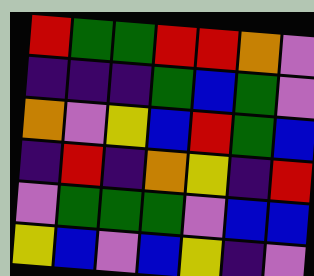[["red", "green", "green", "red", "red", "orange", "violet"], ["indigo", "indigo", "indigo", "green", "blue", "green", "violet"], ["orange", "violet", "yellow", "blue", "red", "green", "blue"], ["indigo", "red", "indigo", "orange", "yellow", "indigo", "red"], ["violet", "green", "green", "green", "violet", "blue", "blue"], ["yellow", "blue", "violet", "blue", "yellow", "indigo", "violet"]]